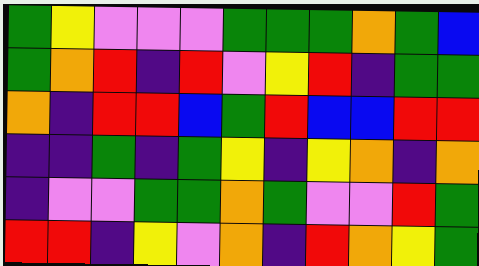[["green", "yellow", "violet", "violet", "violet", "green", "green", "green", "orange", "green", "blue"], ["green", "orange", "red", "indigo", "red", "violet", "yellow", "red", "indigo", "green", "green"], ["orange", "indigo", "red", "red", "blue", "green", "red", "blue", "blue", "red", "red"], ["indigo", "indigo", "green", "indigo", "green", "yellow", "indigo", "yellow", "orange", "indigo", "orange"], ["indigo", "violet", "violet", "green", "green", "orange", "green", "violet", "violet", "red", "green"], ["red", "red", "indigo", "yellow", "violet", "orange", "indigo", "red", "orange", "yellow", "green"]]